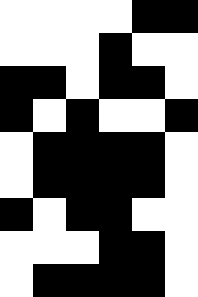[["white", "white", "white", "white", "black", "black"], ["white", "white", "white", "black", "white", "white"], ["black", "black", "white", "black", "black", "white"], ["black", "white", "black", "white", "white", "black"], ["white", "black", "black", "black", "black", "white"], ["white", "black", "black", "black", "black", "white"], ["black", "white", "black", "black", "white", "white"], ["white", "white", "white", "black", "black", "white"], ["white", "black", "black", "black", "black", "white"]]